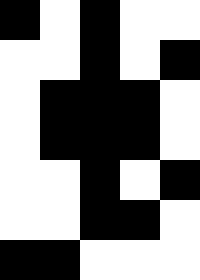[["black", "white", "black", "white", "white"], ["white", "white", "black", "white", "black"], ["white", "black", "black", "black", "white"], ["white", "black", "black", "black", "white"], ["white", "white", "black", "white", "black"], ["white", "white", "black", "black", "white"], ["black", "black", "white", "white", "white"]]